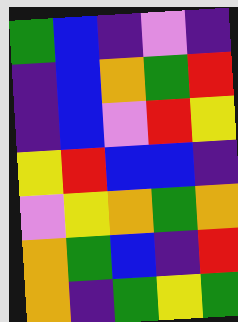[["green", "blue", "indigo", "violet", "indigo"], ["indigo", "blue", "orange", "green", "red"], ["indigo", "blue", "violet", "red", "yellow"], ["yellow", "red", "blue", "blue", "indigo"], ["violet", "yellow", "orange", "green", "orange"], ["orange", "green", "blue", "indigo", "red"], ["orange", "indigo", "green", "yellow", "green"]]